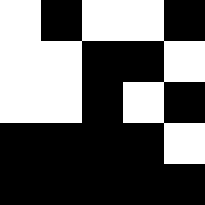[["white", "black", "white", "white", "black"], ["white", "white", "black", "black", "white"], ["white", "white", "black", "white", "black"], ["black", "black", "black", "black", "white"], ["black", "black", "black", "black", "black"]]